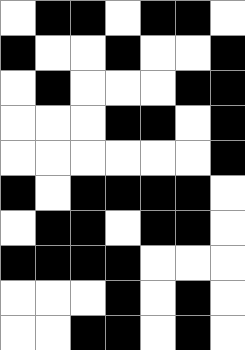[["white", "black", "black", "white", "black", "black", "white"], ["black", "white", "white", "black", "white", "white", "black"], ["white", "black", "white", "white", "white", "black", "black"], ["white", "white", "white", "black", "black", "white", "black"], ["white", "white", "white", "white", "white", "white", "black"], ["black", "white", "black", "black", "black", "black", "white"], ["white", "black", "black", "white", "black", "black", "white"], ["black", "black", "black", "black", "white", "white", "white"], ["white", "white", "white", "black", "white", "black", "white"], ["white", "white", "black", "black", "white", "black", "white"]]